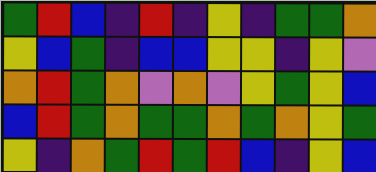[["green", "red", "blue", "indigo", "red", "indigo", "yellow", "indigo", "green", "green", "orange"], ["yellow", "blue", "green", "indigo", "blue", "blue", "yellow", "yellow", "indigo", "yellow", "violet"], ["orange", "red", "green", "orange", "violet", "orange", "violet", "yellow", "green", "yellow", "blue"], ["blue", "red", "green", "orange", "green", "green", "orange", "green", "orange", "yellow", "green"], ["yellow", "indigo", "orange", "green", "red", "green", "red", "blue", "indigo", "yellow", "blue"]]